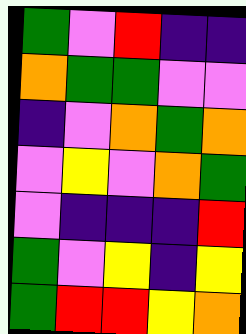[["green", "violet", "red", "indigo", "indigo"], ["orange", "green", "green", "violet", "violet"], ["indigo", "violet", "orange", "green", "orange"], ["violet", "yellow", "violet", "orange", "green"], ["violet", "indigo", "indigo", "indigo", "red"], ["green", "violet", "yellow", "indigo", "yellow"], ["green", "red", "red", "yellow", "orange"]]